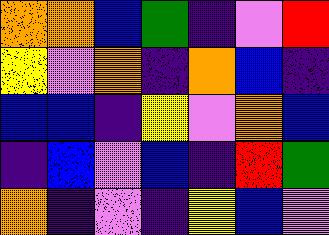[["orange", "orange", "blue", "green", "indigo", "violet", "red"], ["yellow", "violet", "orange", "indigo", "orange", "blue", "indigo"], ["blue", "blue", "indigo", "yellow", "violet", "orange", "blue"], ["indigo", "blue", "violet", "blue", "indigo", "red", "green"], ["orange", "indigo", "violet", "indigo", "yellow", "blue", "violet"]]